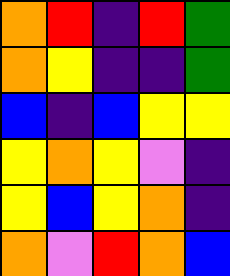[["orange", "red", "indigo", "red", "green"], ["orange", "yellow", "indigo", "indigo", "green"], ["blue", "indigo", "blue", "yellow", "yellow"], ["yellow", "orange", "yellow", "violet", "indigo"], ["yellow", "blue", "yellow", "orange", "indigo"], ["orange", "violet", "red", "orange", "blue"]]